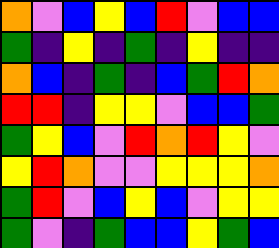[["orange", "violet", "blue", "yellow", "blue", "red", "violet", "blue", "blue"], ["green", "indigo", "yellow", "indigo", "green", "indigo", "yellow", "indigo", "indigo"], ["orange", "blue", "indigo", "green", "indigo", "blue", "green", "red", "orange"], ["red", "red", "indigo", "yellow", "yellow", "violet", "blue", "blue", "green"], ["green", "yellow", "blue", "violet", "red", "orange", "red", "yellow", "violet"], ["yellow", "red", "orange", "violet", "violet", "yellow", "yellow", "yellow", "orange"], ["green", "red", "violet", "blue", "yellow", "blue", "violet", "yellow", "yellow"], ["green", "violet", "indigo", "green", "blue", "blue", "yellow", "green", "blue"]]